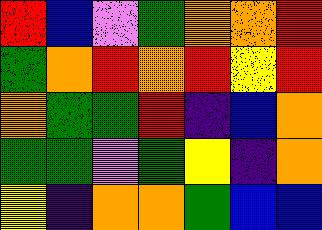[["red", "blue", "violet", "green", "orange", "orange", "red"], ["green", "orange", "red", "orange", "red", "yellow", "red"], ["orange", "green", "green", "red", "indigo", "blue", "orange"], ["green", "green", "violet", "green", "yellow", "indigo", "orange"], ["yellow", "indigo", "orange", "orange", "green", "blue", "blue"]]